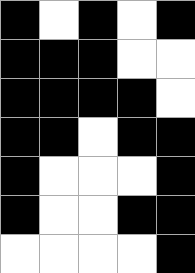[["black", "white", "black", "white", "black"], ["black", "black", "black", "white", "white"], ["black", "black", "black", "black", "white"], ["black", "black", "white", "black", "black"], ["black", "white", "white", "white", "black"], ["black", "white", "white", "black", "black"], ["white", "white", "white", "white", "black"]]